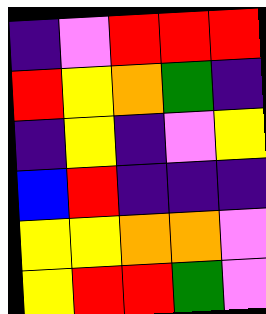[["indigo", "violet", "red", "red", "red"], ["red", "yellow", "orange", "green", "indigo"], ["indigo", "yellow", "indigo", "violet", "yellow"], ["blue", "red", "indigo", "indigo", "indigo"], ["yellow", "yellow", "orange", "orange", "violet"], ["yellow", "red", "red", "green", "violet"]]